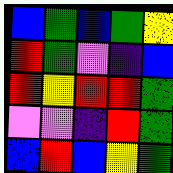[["blue", "green", "blue", "green", "yellow"], ["red", "green", "violet", "indigo", "blue"], ["red", "yellow", "red", "red", "green"], ["violet", "violet", "indigo", "red", "green"], ["blue", "red", "blue", "yellow", "green"]]